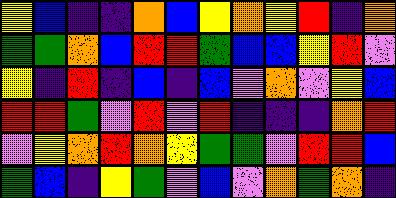[["yellow", "blue", "indigo", "indigo", "orange", "blue", "yellow", "orange", "yellow", "red", "indigo", "orange"], ["green", "green", "orange", "blue", "red", "red", "green", "blue", "blue", "yellow", "red", "violet"], ["yellow", "indigo", "red", "indigo", "blue", "indigo", "blue", "violet", "orange", "violet", "yellow", "blue"], ["red", "red", "green", "violet", "red", "violet", "red", "indigo", "indigo", "indigo", "orange", "red"], ["violet", "yellow", "orange", "red", "orange", "yellow", "green", "green", "violet", "red", "red", "blue"], ["green", "blue", "indigo", "yellow", "green", "violet", "blue", "violet", "orange", "green", "orange", "indigo"]]